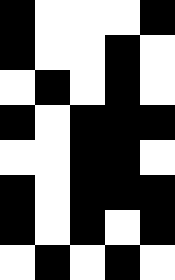[["black", "white", "white", "white", "black"], ["black", "white", "white", "black", "white"], ["white", "black", "white", "black", "white"], ["black", "white", "black", "black", "black"], ["white", "white", "black", "black", "white"], ["black", "white", "black", "black", "black"], ["black", "white", "black", "white", "black"], ["white", "black", "white", "black", "white"]]